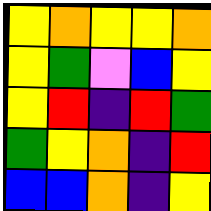[["yellow", "orange", "yellow", "yellow", "orange"], ["yellow", "green", "violet", "blue", "yellow"], ["yellow", "red", "indigo", "red", "green"], ["green", "yellow", "orange", "indigo", "red"], ["blue", "blue", "orange", "indigo", "yellow"]]